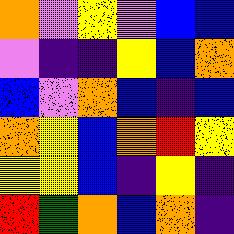[["orange", "violet", "yellow", "violet", "blue", "blue"], ["violet", "indigo", "indigo", "yellow", "blue", "orange"], ["blue", "violet", "orange", "blue", "indigo", "blue"], ["orange", "yellow", "blue", "orange", "red", "yellow"], ["yellow", "yellow", "blue", "indigo", "yellow", "indigo"], ["red", "green", "orange", "blue", "orange", "indigo"]]